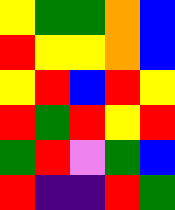[["yellow", "green", "green", "orange", "blue"], ["red", "yellow", "yellow", "orange", "blue"], ["yellow", "red", "blue", "red", "yellow"], ["red", "green", "red", "yellow", "red"], ["green", "red", "violet", "green", "blue"], ["red", "indigo", "indigo", "red", "green"]]